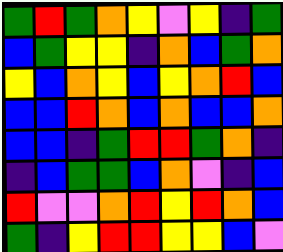[["green", "red", "green", "orange", "yellow", "violet", "yellow", "indigo", "green"], ["blue", "green", "yellow", "yellow", "indigo", "orange", "blue", "green", "orange"], ["yellow", "blue", "orange", "yellow", "blue", "yellow", "orange", "red", "blue"], ["blue", "blue", "red", "orange", "blue", "orange", "blue", "blue", "orange"], ["blue", "blue", "indigo", "green", "red", "red", "green", "orange", "indigo"], ["indigo", "blue", "green", "green", "blue", "orange", "violet", "indigo", "blue"], ["red", "violet", "violet", "orange", "red", "yellow", "red", "orange", "blue"], ["green", "indigo", "yellow", "red", "red", "yellow", "yellow", "blue", "violet"]]